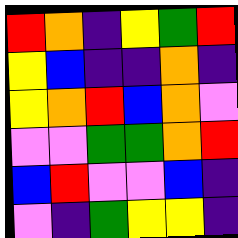[["red", "orange", "indigo", "yellow", "green", "red"], ["yellow", "blue", "indigo", "indigo", "orange", "indigo"], ["yellow", "orange", "red", "blue", "orange", "violet"], ["violet", "violet", "green", "green", "orange", "red"], ["blue", "red", "violet", "violet", "blue", "indigo"], ["violet", "indigo", "green", "yellow", "yellow", "indigo"]]